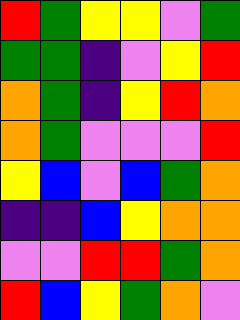[["red", "green", "yellow", "yellow", "violet", "green"], ["green", "green", "indigo", "violet", "yellow", "red"], ["orange", "green", "indigo", "yellow", "red", "orange"], ["orange", "green", "violet", "violet", "violet", "red"], ["yellow", "blue", "violet", "blue", "green", "orange"], ["indigo", "indigo", "blue", "yellow", "orange", "orange"], ["violet", "violet", "red", "red", "green", "orange"], ["red", "blue", "yellow", "green", "orange", "violet"]]